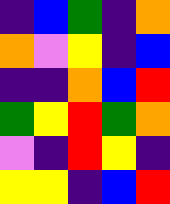[["indigo", "blue", "green", "indigo", "orange"], ["orange", "violet", "yellow", "indigo", "blue"], ["indigo", "indigo", "orange", "blue", "red"], ["green", "yellow", "red", "green", "orange"], ["violet", "indigo", "red", "yellow", "indigo"], ["yellow", "yellow", "indigo", "blue", "red"]]